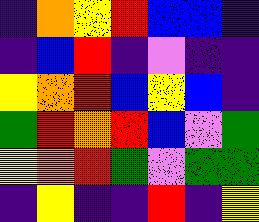[["indigo", "orange", "yellow", "red", "blue", "blue", "indigo"], ["indigo", "blue", "red", "indigo", "violet", "indigo", "indigo"], ["yellow", "orange", "red", "blue", "yellow", "blue", "indigo"], ["green", "red", "orange", "red", "blue", "violet", "green"], ["yellow", "orange", "red", "green", "violet", "green", "green"], ["indigo", "yellow", "indigo", "indigo", "red", "indigo", "yellow"]]